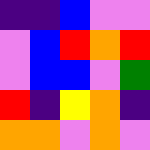[["indigo", "indigo", "blue", "violet", "violet"], ["violet", "blue", "red", "orange", "red"], ["violet", "blue", "blue", "violet", "green"], ["red", "indigo", "yellow", "orange", "indigo"], ["orange", "orange", "violet", "orange", "violet"]]